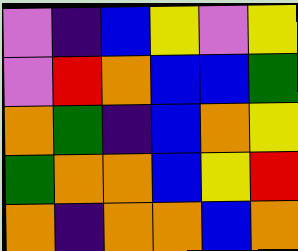[["violet", "indigo", "blue", "yellow", "violet", "yellow"], ["violet", "red", "orange", "blue", "blue", "green"], ["orange", "green", "indigo", "blue", "orange", "yellow"], ["green", "orange", "orange", "blue", "yellow", "red"], ["orange", "indigo", "orange", "orange", "blue", "orange"]]